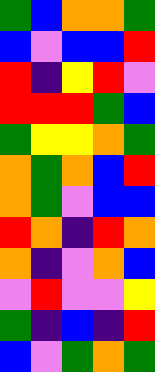[["green", "blue", "orange", "orange", "green"], ["blue", "violet", "blue", "blue", "red"], ["red", "indigo", "yellow", "red", "violet"], ["red", "red", "red", "green", "blue"], ["green", "yellow", "yellow", "orange", "green"], ["orange", "green", "orange", "blue", "red"], ["orange", "green", "violet", "blue", "blue"], ["red", "orange", "indigo", "red", "orange"], ["orange", "indigo", "violet", "orange", "blue"], ["violet", "red", "violet", "violet", "yellow"], ["green", "indigo", "blue", "indigo", "red"], ["blue", "violet", "green", "orange", "green"]]